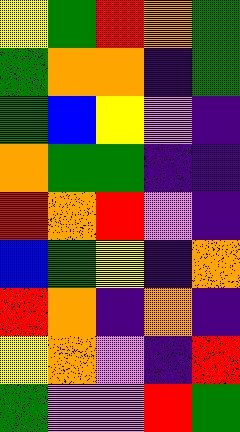[["yellow", "green", "red", "orange", "green"], ["green", "orange", "orange", "indigo", "green"], ["green", "blue", "yellow", "violet", "indigo"], ["orange", "green", "green", "indigo", "indigo"], ["red", "orange", "red", "violet", "indigo"], ["blue", "green", "yellow", "indigo", "orange"], ["red", "orange", "indigo", "orange", "indigo"], ["yellow", "orange", "violet", "indigo", "red"], ["green", "violet", "violet", "red", "green"]]